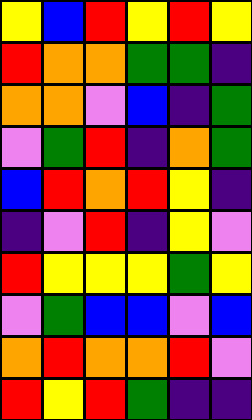[["yellow", "blue", "red", "yellow", "red", "yellow"], ["red", "orange", "orange", "green", "green", "indigo"], ["orange", "orange", "violet", "blue", "indigo", "green"], ["violet", "green", "red", "indigo", "orange", "green"], ["blue", "red", "orange", "red", "yellow", "indigo"], ["indigo", "violet", "red", "indigo", "yellow", "violet"], ["red", "yellow", "yellow", "yellow", "green", "yellow"], ["violet", "green", "blue", "blue", "violet", "blue"], ["orange", "red", "orange", "orange", "red", "violet"], ["red", "yellow", "red", "green", "indigo", "indigo"]]